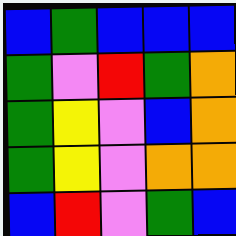[["blue", "green", "blue", "blue", "blue"], ["green", "violet", "red", "green", "orange"], ["green", "yellow", "violet", "blue", "orange"], ["green", "yellow", "violet", "orange", "orange"], ["blue", "red", "violet", "green", "blue"]]